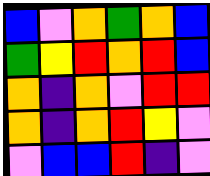[["blue", "violet", "orange", "green", "orange", "blue"], ["green", "yellow", "red", "orange", "red", "blue"], ["orange", "indigo", "orange", "violet", "red", "red"], ["orange", "indigo", "orange", "red", "yellow", "violet"], ["violet", "blue", "blue", "red", "indigo", "violet"]]